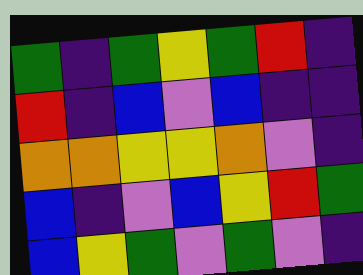[["green", "indigo", "green", "yellow", "green", "red", "indigo"], ["red", "indigo", "blue", "violet", "blue", "indigo", "indigo"], ["orange", "orange", "yellow", "yellow", "orange", "violet", "indigo"], ["blue", "indigo", "violet", "blue", "yellow", "red", "green"], ["blue", "yellow", "green", "violet", "green", "violet", "indigo"]]